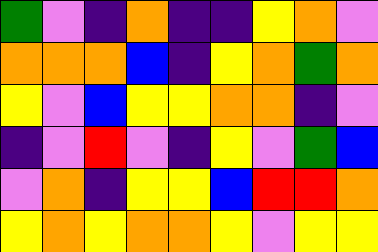[["green", "violet", "indigo", "orange", "indigo", "indigo", "yellow", "orange", "violet"], ["orange", "orange", "orange", "blue", "indigo", "yellow", "orange", "green", "orange"], ["yellow", "violet", "blue", "yellow", "yellow", "orange", "orange", "indigo", "violet"], ["indigo", "violet", "red", "violet", "indigo", "yellow", "violet", "green", "blue"], ["violet", "orange", "indigo", "yellow", "yellow", "blue", "red", "red", "orange"], ["yellow", "orange", "yellow", "orange", "orange", "yellow", "violet", "yellow", "yellow"]]